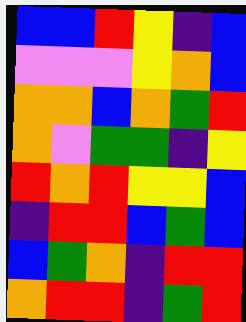[["blue", "blue", "red", "yellow", "indigo", "blue"], ["violet", "violet", "violet", "yellow", "orange", "blue"], ["orange", "orange", "blue", "orange", "green", "red"], ["orange", "violet", "green", "green", "indigo", "yellow"], ["red", "orange", "red", "yellow", "yellow", "blue"], ["indigo", "red", "red", "blue", "green", "blue"], ["blue", "green", "orange", "indigo", "red", "red"], ["orange", "red", "red", "indigo", "green", "red"]]